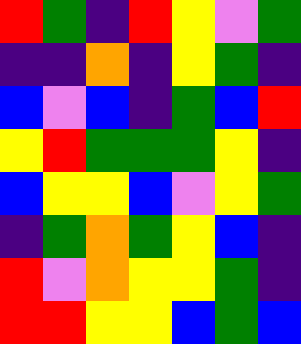[["red", "green", "indigo", "red", "yellow", "violet", "green"], ["indigo", "indigo", "orange", "indigo", "yellow", "green", "indigo"], ["blue", "violet", "blue", "indigo", "green", "blue", "red"], ["yellow", "red", "green", "green", "green", "yellow", "indigo"], ["blue", "yellow", "yellow", "blue", "violet", "yellow", "green"], ["indigo", "green", "orange", "green", "yellow", "blue", "indigo"], ["red", "violet", "orange", "yellow", "yellow", "green", "indigo"], ["red", "red", "yellow", "yellow", "blue", "green", "blue"]]